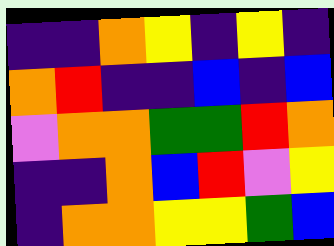[["indigo", "indigo", "orange", "yellow", "indigo", "yellow", "indigo"], ["orange", "red", "indigo", "indigo", "blue", "indigo", "blue"], ["violet", "orange", "orange", "green", "green", "red", "orange"], ["indigo", "indigo", "orange", "blue", "red", "violet", "yellow"], ["indigo", "orange", "orange", "yellow", "yellow", "green", "blue"]]